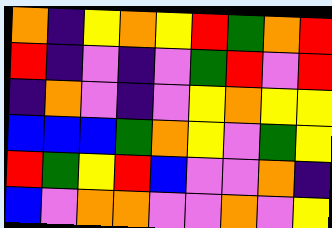[["orange", "indigo", "yellow", "orange", "yellow", "red", "green", "orange", "red"], ["red", "indigo", "violet", "indigo", "violet", "green", "red", "violet", "red"], ["indigo", "orange", "violet", "indigo", "violet", "yellow", "orange", "yellow", "yellow"], ["blue", "blue", "blue", "green", "orange", "yellow", "violet", "green", "yellow"], ["red", "green", "yellow", "red", "blue", "violet", "violet", "orange", "indigo"], ["blue", "violet", "orange", "orange", "violet", "violet", "orange", "violet", "yellow"]]